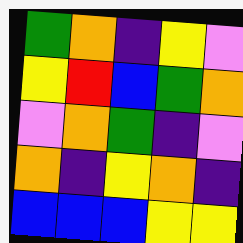[["green", "orange", "indigo", "yellow", "violet"], ["yellow", "red", "blue", "green", "orange"], ["violet", "orange", "green", "indigo", "violet"], ["orange", "indigo", "yellow", "orange", "indigo"], ["blue", "blue", "blue", "yellow", "yellow"]]